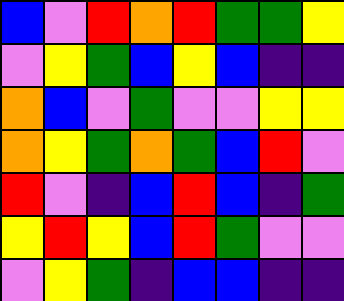[["blue", "violet", "red", "orange", "red", "green", "green", "yellow"], ["violet", "yellow", "green", "blue", "yellow", "blue", "indigo", "indigo"], ["orange", "blue", "violet", "green", "violet", "violet", "yellow", "yellow"], ["orange", "yellow", "green", "orange", "green", "blue", "red", "violet"], ["red", "violet", "indigo", "blue", "red", "blue", "indigo", "green"], ["yellow", "red", "yellow", "blue", "red", "green", "violet", "violet"], ["violet", "yellow", "green", "indigo", "blue", "blue", "indigo", "indigo"]]